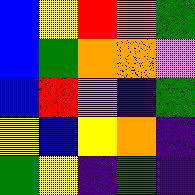[["blue", "yellow", "red", "orange", "green"], ["blue", "green", "orange", "orange", "violet"], ["blue", "red", "violet", "indigo", "green"], ["yellow", "blue", "yellow", "orange", "indigo"], ["green", "yellow", "indigo", "green", "indigo"]]